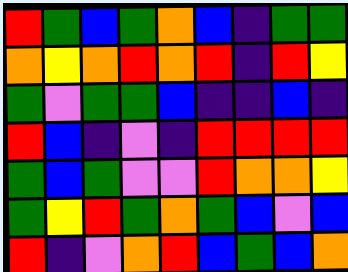[["red", "green", "blue", "green", "orange", "blue", "indigo", "green", "green"], ["orange", "yellow", "orange", "red", "orange", "red", "indigo", "red", "yellow"], ["green", "violet", "green", "green", "blue", "indigo", "indigo", "blue", "indigo"], ["red", "blue", "indigo", "violet", "indigo", "red", "red", "red", "red"], ["green", "blue", "green", "violet", "violet", "red", "orange", "orange", "yellow"], ["green", "yellow", "red", "green", "orange", "green", "blue", "violet", "blue"], ["red", "indigo", "violet", "orange", "red", "blue", "green", "blue", "orange"]]